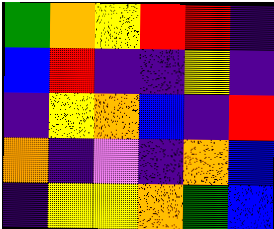[["green", "orange", "yellow", "red", "red", "indigo"], ["blue", "red", "indigo", "indigo", "yellow", "indigo"], ["indigo", "yellow", "orange", "blue", "indigo", "red"], ["orange", "indigo", "violet", "indigo", "orange", "blue"], ["indigo", "yellow", "yellow", "orange", "green", "blue"]]